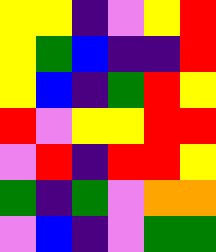[["yellow", "yellow", "indigo", "violet", "yellow", "red"], ["yellow", "green", "blue", "indigo", "indigo", "red"], ["yellow", "blue", "indigo", "green", "red", "yellow"], ["red", "violet", "yellow", "yellow", "red", "red"], ["violet", "red", "indigo", "red", "red", "yellow"], ["green", "indigo", "green", "violet", "orange", "orange"], ["violet", "blue", "indigo", "violet", "green", "green"]]